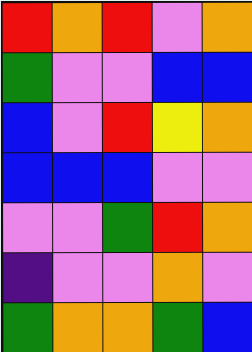[["red", "orange", "red", "violet", "orange"], ["green", "violet", "violet", "blue", "blue"], ["blue", "violet", "red", "yellow", "orange"], ["blue", "blue", "blue", "violet", "violet"], ["violet", "violet", "green", "red", "orange"], ["indigo", "violet", "violet", "orange", "violet"], ["green", "orange", "orange", "green", "blue"]]